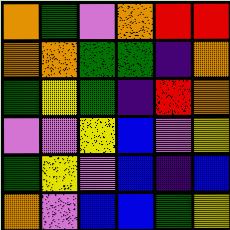[["orange", "green", "violet", "orange", "red", "red"], ["orange", "orange", "green", "green", "indigo", "orange"], ["green", "yellow", "green", "indigo", "red", "orange"], ["violet", "violet", "yellow", "blue", "violet", "yellow"], ["green", "yellow", "violet", "blue", "indigo", "blue"], ["orange", "violet", "blue", "blue", "green", "yellow"]]